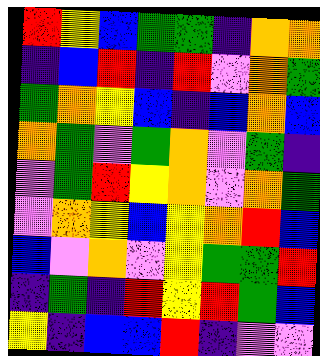[["red", "yellow", "blue", "green", "green", "indigo", "orange", "orange"], ["indigo", "blue", "red", "indigo", "red", "violet", "orange", "green"], ["green", "orange", "yellow", "blue", "indigo", "blue", "orange", "blue"], ["orange", "green", "violet", "green", "orange", "violet", "green", "indigo"], ["violet", "green", "red", "yellow", "orange", "violet", "orange", "green"], ["violet", "orange", "yellow", "blue", "yellow", "orange", "red", "blue"], ["blue", "violet", "orange", "violet", "yellow", "green", "green", "red"], ["indigo", "green", "indigo", "red", "yellow", "red", "green", "blue"], ["yellow", "indigo", "blue", "blue", "red", "indigo", "violet", "violet"]]